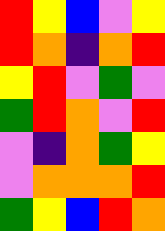[["red", "yellow", "blue", "violet", "yellow"], ["red", "orange", "indigo", "orange", "red"], ["yellow", "red", "violet", "green", "violet"], ["green", "red", "orange", "violet", "red"], ["violet", "indigo", "orange", "green", "yellow"], ["violet", "orange", "orange", "orange", "red"], ["green", "yellow", "blue", "red", "orange"]]